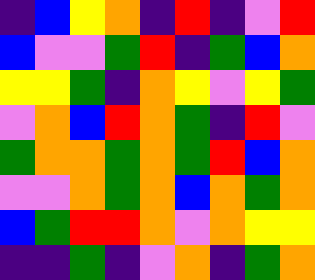[["indigo", "blue", "yellow", "orange", "indigo", "red", "indigo", "violet", "red"], ["blue", "violet", "violet", "green", "red", "indigo", "green", "blue", "orange"], ["yellow", "yellow", "green", "indigo", "orange", "yellow", "violet", "yellow", "green"], ["violet", "orange", "blue", "red", "orange", "green", "indigo", "red", "violet"], ["green", "orange", "orange", "green", "orange", "green", "red", "blue", "orange"], ["violet", "violet", "orange", "green", "orange", "blue", "orange", "green", "orange"], ["blue", "green", "red", "red", "orange", "violet", "orange", "yellow", "yellow"], ["indigo", "indigo", "green", "indigo", "violet", "orange", "indigo", "green", "orange"]]